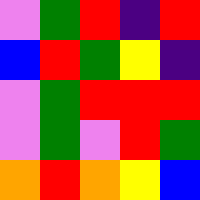[["violet", "green", "red", "indigo", "red"], ["blue", "red", "green", "yellow", "indigo"], ["violet", "green", "red", "red", "red"], ["violet", "green", "violet", "red", "green"], ["orange", "red", "orange", "yellow", "blue"]]